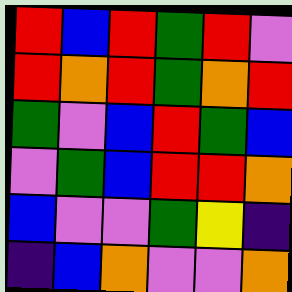[["red", "blue", "red", "green", "red", "violet"], ["red", "orange", "red", "green", "orange", "red"], ["green", "violet", "blue", "red", "green", "blue"], ["violet", "green", "blue", "red", "red", "orange"], ["blue", "violet", "violet", "green", "yellow", "indigo"], ["indigo", "blue", "orange", "violet", "violet", "orange"]]